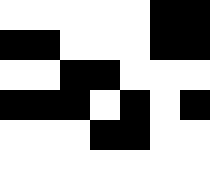[["white", "white", "white", "white", "white", "black", "black"], ["black", "black", "white", "white", "white", "black", "black"], ["white", "white", "black", "black", "white", "white", "white"], ["black", "black", "black", "white", "black", "white", "black"], ["white", "white", "white", "black", "black", "white", "white"], ["white", "white", "white", "white", "white", "white", "white"]]